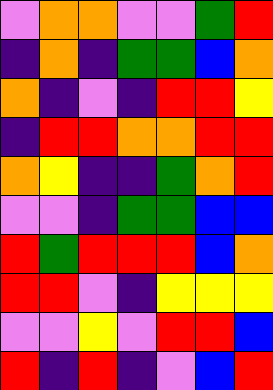[["violet", "orange", "orange", "violet", "violet", "green", "red"], ["indigo", "orange", "indigo", "green", "green", "blue", "orange"], ["orange", "indigo", "violet", "indigo", "red", "red", "yellow"], ["indigo", "red", "red", "orange", "orange", "red", "red"], ["orange", "yellow", "indigo", "indigo", "green", "orange", "red"], ["violet", "violet", "indigo", "green", "green", "blue", "blue"], ["red", "green", "red", "red", "red", "blue", "orange"], ["red", "red", "violet", "indigo", "yellow", "yellow", "yellow"], ["violet", "violet", "yellow", "violet", "red", "red", "blue"], ["red", "indigo", "red", "indigo", "violet", "blue", "red"]]